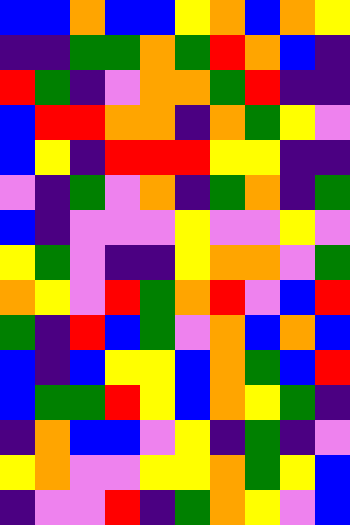[["blue", "blue", "orange", "blue", "blue", "yellow", "orange", "blue", "orange", "yellow"], ["indigo", "indigo", "green", "green", "orange", "green", "red", "orange", "blue", "indigo"], ["red", "green", "indigo", "violet", "orange", "orange", "green", "red", "indigo", "indigo"], ["blue", "red", "red", "orange", "orange", "indigo", "orange", "green", "yellow", "violet"], ["blue", "yellow", "indigo", "red", "red", "red", "yellow", "yellow", "indigo", "indigo"], ["violet", "indigo", "green", "violet", "orange", "indigo", "green", "orange", "indigo", "green"], ["blue", "indigo", "violet", "violet", "violet", "yellow", "violet", "violet", "yellow", "violet"], ["yellow", "green", "violet", "indigo", "indigo", "yellow", "orange", "orange", "violet", "green"], ["orange", "yellow", "violet", "red", "green", "orange", "red", "violet", "blue", "red"], ["green", "indigo", "red", "blue", "green", "violet", "orange", "blue", "orange", "blue"], ["blue", "indigo", "blue", "yellow", "yellow", "blue", "orange", "green", "blue", "red"], ["blue", "green", "green", "red", "yellow", "blue", "orange", "yellow", "green", "indigo"], ["indigo", "orange", "blue", "blue", "violet", "yellow", "indigo", "green", "indigo", "violet"], ["yellow", "orange", "violet", "violet", "yellow", "yellow", "orange", "green", "yellow", "blue"], ["indigo", "violet", "violet", "red", "indigo", "green", "orange", "yellow", "violet", "blue"]]